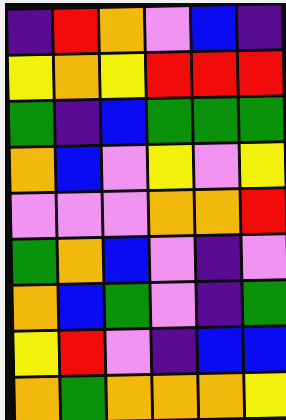[["indigo", "red", "orange", "violet", "blue", "indigo"], ["yellow", "orange", "yellow", "red", "red", "red"], ["green", "indigo", "blue", "green", "green", "green"], ["orange", "blue", "violet", "yellow", "violet", "yellow"], ["violet", "violet", "violet", "orange", "orange", "red"], ["green", "orange", "blue", "violet", "indigo", "violet"], ["orange", "blue", "green", "violet", "indigo", "green"], ["yellow", "red", "violet", "indigo", "blue", "blue"], ["orange", "green", "orange", "orange", "orange", "yellow"]]